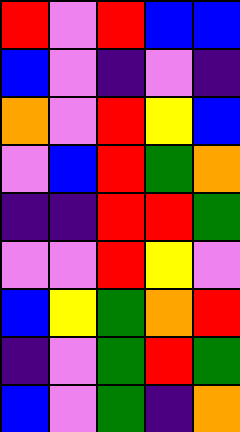[["red", "violet", "red", "blue", "blue"], ["blue", "violet", "indigo", "violet", "indigo"], ["orange", "violet", "red", "yellow", "blue"], ["violet", "blue", "red", "green", "orange"], ["indigo", "indigo", "red", "red", "green"], ["violet", "violet", "red", "yellow", "violet"], ["blue", "yellow", "green", "orange", "red"], ["indigo", "violet", "green", "red", "green"], ["blue", "violet", "green", "indigo", "orange"]]